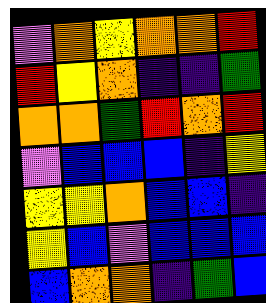[["violet", "orange", "yellow", "orange", "orange", "red"], ["red", "yellow", "orange", "indigo", "indigo", "green"], ["orange", "orange", "green", "red", "orange", "red"], ["violet", "blue", "blue", "blue", "indigo", "yellow"], ["yellow", "yellow", "orange", "blue", "blue", "indigo"], ["yellow", "blue", "violet", "blue", "blue", "blue"], ["blue", "orange", "orange", "indigo", "green", "blue"]]